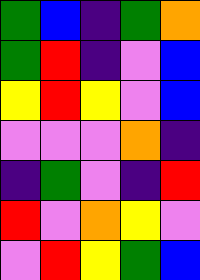[["green", "blue", "indigo", "green", "orange"], ["green", "red", "indigo", "violet", "blue"], ["yellow", "red", "yellow", "violet", "blue"], ["violet", "violet", "violet", "orange", "indigo"], ["indigo", "green", "violet", "indigo", "red"], ["red", "violet", "orange", "yellow", "violet"], ["violet", "red", "yellow", "green", "blue"]]